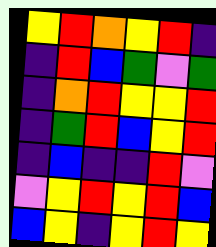[["yellow", "red", "orange", "yellow", "red", "indigo"], ["indigo", "red", "blue", "green", "violet", "green"], ["indigo", "orange", "red", "yellow", "yellow", "red"], ["indigo", "green", "red", "blue", "yellow", "red"], ["indigo", "blue", "indigo", "indigo", "red", "violet"], ["violet", "yellow", "red", "yellow", "red", "blue"], ["blue", "yellow", "indigo", "yellow", "red", "yellow"]]